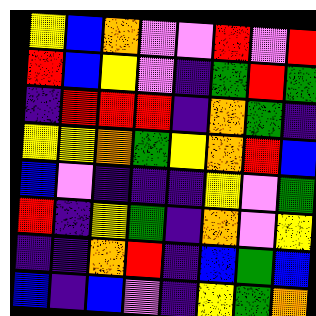[["yellow", "blue", "orange", "violet", "violet", "red", "violet", "red"], ["red", "blue", "yellow", "violet", "indigo", "green", "red", "green"], ["indigo", "red", "red", "red", "indigo", "orange", "green", "indigo"], ["yellow", "yellow", "orange", "green", "yellow", "orange", "red", "blue"], ["blue", "violet", "indigo", "indigo", "indigo", "yellow", "violet", "green"], ["red", "indigo", "yellow", "green", "indigo", "orange", "violet", "yellow"], ["indigo", "indigo", "orange", "red", "indigo", "blue", "green", "blue"], ["blue", "indigo", "blue", "violet", "indigo", "yellow", "green", "orange"]]